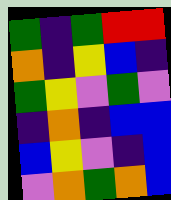[["green", "indigo", "green", "red", "red"], ["orange", "indigo", "yellow", "blue", "indigo"], ["green", "yellow", "violet", "green", "violet"], ["indigo", "orange", "indigo", "blue", "blue"], ["blue", "yellow", "violet", "indigo", "blue"], ["violet", "orange", "green", "orange", "blue"]]